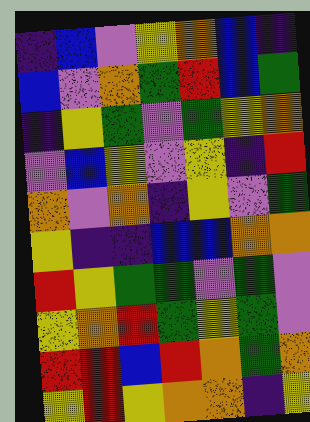[["indigo", "blue", "violet", "yellow", "orange", "blue", "indigo"], ["blue", "violet", "orange", "green", "red", "blue", "green"], ["indigo", "yellow", "green", "violet", "green", "yellow", "orange"], ["violet", "blue", "yellow", "violet", "yellow", "indigo", "red"], ["orange", "violet", "orange", "indigo", "yellow", "violet", "green"], ["yellow", "indigo", "indigo", "blue", "blue", "orange", "orange"], ["red", "yellow", "green", "green", "violet", "green", "violet"], ["yellow", "orange", "red", "green", "yellow", "green", "violet"], ["red", "red", "blue", "red", "orange", "green", "orange"], ["yellow", "red", "yellow", "orange", "orange", "indigo", "yellow"]]